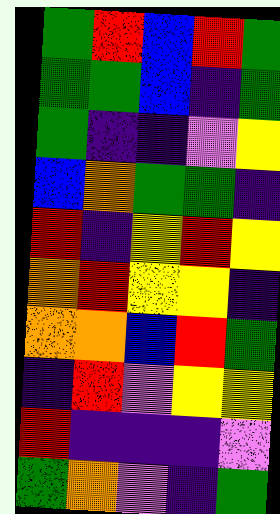[["green", "red", "blue", "red", "green"], ["green", "green", "blue", "indigo", "green"], ["green", "indigo", "indigo", "violet", "yellow"], ["blue", "orange", "green", "green", "indigo"], ["red", "indigo", "yellow", "red", "yellow"], ["orange", "red", "yellow", "yellow", "indigo"], ["orange", "orange", "blue", "red", "green"], ["indigo", "red", "violet", "yellow", "yellow"], ["red", "indigo", "indigo", "indigo", "violet"], ["green", "orange", "violet", "indigo", "green"]]